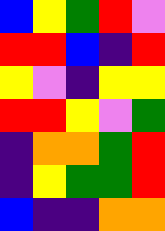[["blue", "yellow", "green", "red", "violet"], ["red", "red", "blue", "indigo", "red"], ["yellow", "violet", "indigo", "yellow", "yellow"], ["red", "red", "yellow", "violet", "green"], ["indigo", "orange", "orange", "green", "red"], ["indigo", "yellow", "green", "green", "red"], ["blue", "indigo", "indigo", "orange", "orange"]]